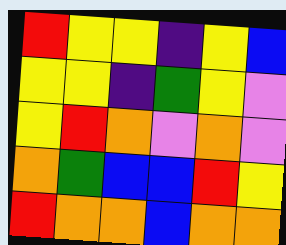[["red", "yellow", "yellow", "indigo", "yellow", "blue"], ["yellow", "yellow", "indigo", "green", "yellow", "violet"], ["yellow", "red", "orange", "violet", "orange", "violet"], ["orange", "green", "blue", "blue", "red", "yellow"], ["red", "orange", "orange", "blue", "orange", "orange"]]